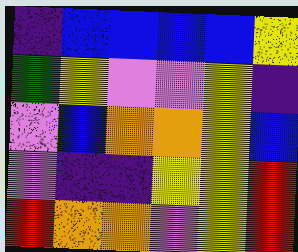[["indigo", "blue", "blue", "blue", "blue", "yellow"], ["green", "yellow", "violet", "violet", "yellow", "indigo"], ["violet", "blue", "orange", "orange", "yellow", "blue"], ["violet", "indigo", "indigo", "yellow", "yellow", "red"], ["red", "orange", "orange", "violet", "yellow", "red"]]